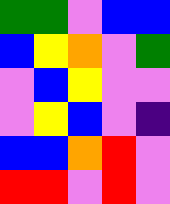[["green", "green", "violet", "blue", "blue"], ["blue", "yellow", "orange", "violet", "green"], ["violet", "blue", "yellow", "violet", "violet"], ["violet", "yellow", "blue", "violet", "indigo"], ["blue", "blue", "orange", "red", "violet"], ["red", "red", "violet", "red", "violet"]]